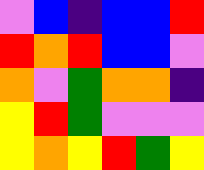[["violet", "blue", "indigo", "blue", "blue", "red"], ["red", "orange", "red", "blue", "blue", "violet"], ["orange", "violet", "green", "orange", "orange", "indigo"], ["yellow", "red", "green", "violet", "violet", "violet"], ["yellow", "orange", "yellow", "red", "green", "yellow"]]